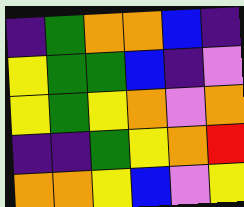[["indigo", "green", "orange", "orange", "blue", "indigo"], ["yellow", "green", "green", "blue", "indigo", "violet"], ["yellow", "green", "yellow", "orange", "violet", "orange"], ["indigo", "indigo", "green", "yellow", "orange", "red"], ["orange", "orange", "yellow", "blue", "violet", "yellow"]]